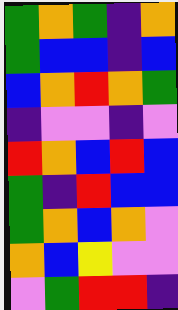[["green", "orange", "green", "indigo", "orange"], ["green", "blue", "blue", "indigo", "blue"], ["blue", "orange", "red", "orange", "green"], ["indigo", "violet", "violet", "indigo", "violet"], ["red", "orange", "blue", "red", "blue"], ["green", "indigo", "red", "blue", "blue"], ["green", "orange", "blue", "orange", "violet"], ["orange", "blue", "yellow", "violet", "violet"], ["violet", "green", "red", "red", "indigo"]]